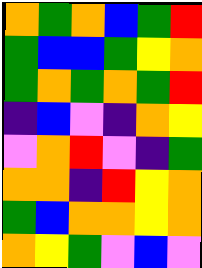[["orange", "green", "orange", "blue", "green", "red"], ["green", "blue", "blue", "green", "yellow", "orange"], ["green", "orange", "green", "orange", "green", "red"], ["indigo", "blue", "violet", "indigo", "orange", "yellow"], ["violet", "orange", "red", "violet", "indigo", "green"], ["orange", "orange", "indigo", "red", "yellow", "orange"], ["green", "blue", "orange", "orange", "yellow", "orange"], ["orange", "yellow", "green", "violet", "blue", "violet"]]